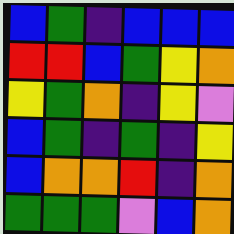[["blue", "green", "indigo", "blue", "blue", "blue"], ["red", "red", "blue", "green", "yellow", "orange"], ["yellow", "green", "orange", "indigo", "yellow", "violet"], ["blue", "green", "indigo", "green", "indigo", "yellow"], ["blue", "orange", "orange", "red", "indigo", "orange"], ["green", "green", "green", "violet", "blue", "orange"]]